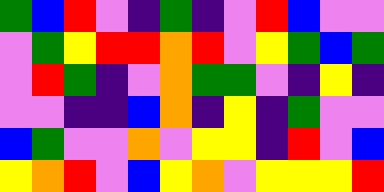[["green", "blue", "red", "violet", "indigo", "green", "indigo", "violet", "red", "blue", "violet", "violet"], ["violet", "green", "yellow", "red", "red", "orange", "red", "violet", "yellow", "green", "blue", "green"], ["violet", "red", "green", "indigo", "violet", "orange", "green", "green", "violet", "indigo", "yellow", "indigo"], ["violet", "violet", "indigo", "indigo", "blue", "orange", "indigo", "yellow", "indigo", "green", "violet", "violet"], ["blue", "green", "violet", "violet", "orange", "violet", "yellow", "yellow", "indigo", "red", "violet", "blue"], ["yellow", "orange", "red", "violet", "blue", "yellow", "orange", "violet", "yellow", "yellow", "yellow", "red"]]